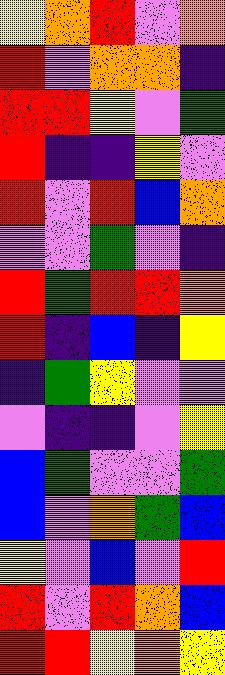[["yellow", "orange", "red", "violet", "orange"], ["red", "violet", "orange", "orange", "indigo"], ["red", "red", "yellow", "violet", "green"], ["red", "indigo", "indigo", "yellow", "violet"], ["red", "violet", "red", "blue", "orange"], ["violet", "violet", "green", "violet", "indigo"], ["red", "green", "red", "red", "orange"], ["red", "indigo", "blue", "indigo", "yellow"], ["indigo", "green", "yellow", "violet", "violet"], ["violet", "indigo", "indigo", "violet", "yellow"], ["blue", "green", "violet", "violet", "green"], ["blue", "violet", "orange", "green", "blue"], ["yellow", "violet", "blue", "violet", "red"], ["red", "violet", "red", "orange", "blue"], ["red", "red", "yellow", "orange", "yellow"]]